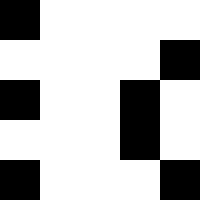[["black", "white", "white", "white", "white"], ["white", "white", "white", "white", "black"], ["black", "white", "white", "black", "white"], ["white", "white", "white", "black", "white"], ["black", "white", "white", "white", "black"]]